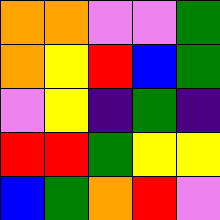[["orange", "orange", "violet", "violet", "green"], ["orange", "yellow", "red", "blue", "green"], ["violet", "yellow", "indigo", "green", "indigo"], ["red", "red", "green", "yellow", "yellow"], ["blue", "green", "orange", "red", "violet"]]